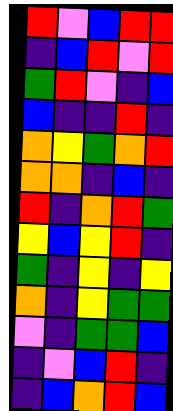[["red", "violet", "blue", "red", "red"], ["indigo", "blue", "red", "violet", "red"], ["green", "red", "violet", "indigo", "blue"], ["blue", "indigo", "indigo", "red", "indigo"], ["orange", "yellow", "green", "orange", "red"], ["orange", "orange", "indigo", "blue", "indigo"], ["red", "indigo", "orange", "red", "green"], ["yellow", "blue", "yellow", "red", "indigo"], ["green", "indigo", "yellow", "indigo", "yellow"], ["orange", "indigo", "yellow", "green", "green"], ["violet", "indigo", "green", "green", "blue"], ["indigo", "violet", "blue", "red", "indigo"], ["indigo", "blue", "orange", "red", "blue"]]